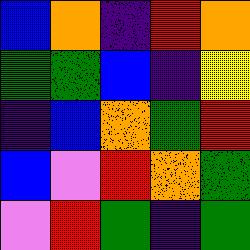[["blue", "orange", "indigo", "red", "orange"], ["green", "green", "blue", "indigo", "yellow"], ["indigo", "blue", "orange", "green", "red"], ["blue", "violet", "red", "orange", "green"], ["violet", "red", "green", "indigo", "green"]]